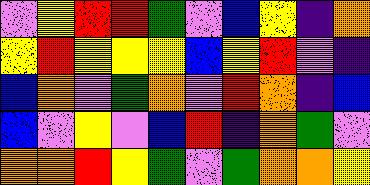[["violet", "yellow", "red", "red", "green", "violet", "blue", "yellow", "indigo", "orange"], ["yellow", "red", "yellow", "yellow", "yellow", "blue", "yellow", "red", "violet", "indigo"], ["blue", "orange", "violet", "green", "orange", "violet", "red", "orange", "indigo", "blue"], ["blue", "violet", "yellow", "violet", "blue", "red", "indigo", "orange", "green", "violet"], ["orange", "orange", "red", "yellow", "green", "violet", "green", "orange", "orange", "yellow"]]